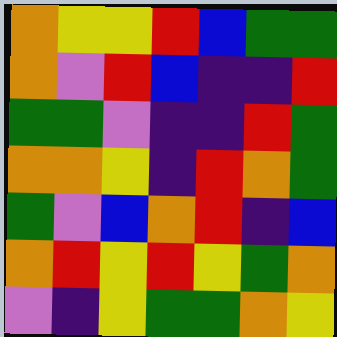[["orange", "yellow", "yellow", "red", "blue", "green", "green"], ["orange", "violet", "red", "blue", "indigo", "indigo", "red"], ["green", "green", "violet", "indigo", "indigo", "red", "green"], ["orange", "orange", "yellow", "indigo", "red", "orange", "green"], ["green", "violet", "blue", "orange", "red", "indigo", "blue"], ["orange", "red", "yellow", "red", "yellow", "green", "orange"], ["violet", "indigo", "yellow", "green", "green", "orange", "yellow"]]